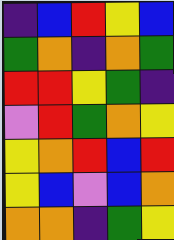[["indigo", "blue", "red", "yellow", "blue"], ["green", "orange", "indigo", "orange", "green"], ["red", "red", "yellow", "green", "indigo"], ["violet", "red", "green", "orange", "yellow"], ["yellow", "orange", "red", "blue", "red"], ["yellow", "blue", "violet", "blue", "orange"], ["orange", "orange", "indigo", "green", "yellow"]]